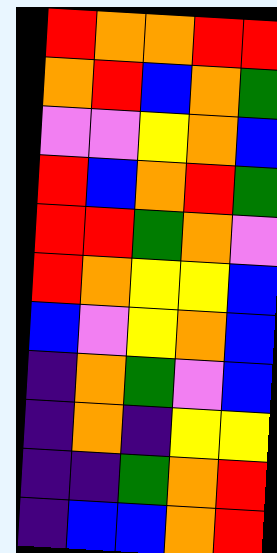[["red", "orange", "orange", "red", "red"], ["orange", "red", "blue", "orange", "green"], ["violet", "violet", "yellow", "orange", "blue"], ["red", "blue", "orange", "red", "green"], ["red", "red", "green", "orange", "violet"], ["red", "orange", "yellow", "yellow", "blue"], ["blue", "violet", "yellow", "orange", "blue"], ["indigo", "orange", "green", "violet", "blue"], ["indigo", "orange", "indigo", "yellow", "yellow"], ["indigo", "indigo", "green", "orange", "red"], ["indigo", "blue", "blue", "orange", "red"]]